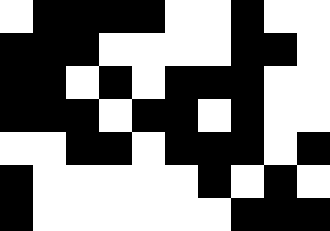[["white", "black", "black", "black", "black", "white", "white", "black", "white", "white"], ["black", "black", "black", "white", "white", "white", "white", "black", "black", "white"], ["black", "black", "white", "black", "white", "black", "black", "black", "white", "white"], ["black", "black", "black", "white", "black", "black", "white", "black", "white", "white"], ["white", "white", "black", "black", "white", "black", "black", "black", "white", "black"], ["black", "white", "white", "white", "white", "white", "black", "white", "black", "white"], ["black", "white", "white", "white", "white", "white", "white", "black", "black", "black"]]